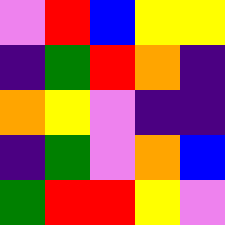[["violet", "red", "blue", "yellow", "yellow"], ["indigo", "green", "red", "orange", "indigo"], ["orange", "yellow", "violet", "indigo", "indigo"], ["indigo", "green", "violet", "orange", "blue"], ["green", "red", "red", "yellow", "violet"]]